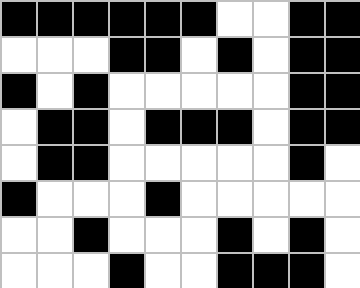[["black", "black", "black", "black", "black", "black", "white", "white", "black", "black"], ["white", "white", "white", "black", "black", "white", "black", "white", "black", "black"], ["black", "white", "black", "white", "white", "white", "white", "white", "black", "black"], ["white", "black", "black", "white", "black", "black", "black", "white", "black", "black"], ["white", "black", "black", "white", "white", "white", "white", "white", "black", "white"], ["black", "white", "white", "white", "black", "white", "white", "white", "white", "white"], ["white", "white", "black", "white", "white", "white", "black", "white", "black", "white"], ["white", "white", "white", "black", "white", "white", "black", "black", "black", "white"]]